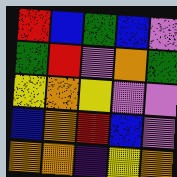[["red", "blue", "green", "blue", "violet"], ["green", "red", "violet", "orange", "green"], ["yellow", "orange", "yellow", "violet", "violet"], ["blue", "orange", "red", "blue", "violet"], ["orange", "orange", "indigo", "yellow", "orange"]]